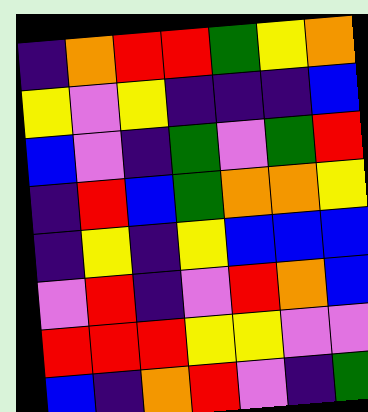[["indigo", "orange", "red", "red", "green", "yellow", "orange"], ["yellow", "violet", "yellow", "indigo", "indigo", "indigo", "blue"], ["blue", "violet", "indigo", "green", "violet", "green", "red"], ["indigo", "red", "blue", "green", "orange", "orange", "yellow"], ["indigo", "yellow", "indigo", "yellow", "blue", "blue", "blue"], ["violet", "red", "indigo", "violet", "red", "orange", "blue"], ["red", "red", "red", "yellow", "yellow", "violet", "violet"], ["blue", "indigo", "orange", "red", "violet", "indigo", "green"]]